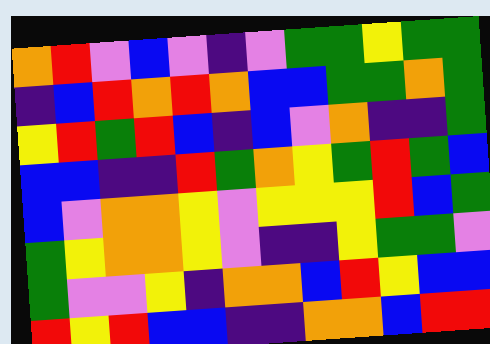[["orange", "red", "violet", "blue", "violet", "indigo", "violet", "green", "green", "yellow", "green", "green"], ["indigo", "blue", "red", "orange", "red", "orange", "blue", "blue", "green", "green", "orange", "green"], ["yellow", "red", "green", "red", "blue", "indigo", "blue", "violet", "orange", "indigo", "indigo", "green"], ["blue", "blue", "indigo", "indigo", "red", "green", "orange", "yellow", "green", "red", "green", "blue"], ["blue", "violet", "orange", "orange", "yellow", "violet", "yellow", "yellow", "yellow", "red", "blue", "green"], ["green", "yellow", "orange", "orange", "yellow", "violet", "indigo", "indigo", "yellow", "green", "green", "violet"], ["green", "violet", "violet", "yellow", "indigo", "orange", "orange", "blue", "red", "yellow", "blue", "blue"], ["red", "yellow", "red", "blue", "blue", "indigo", "indigo", "orange", "orange", "blue", "red", "red"]]